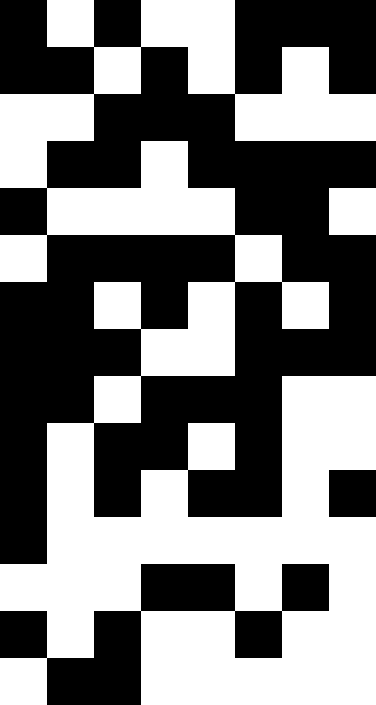[["black", "white", "black", "white", "white", "black", "black", "black"], ["black", "black", "white", "black", "white", "black", "white", "black"], ["white", "white", "black", "black", "black", "white", "white", "white"], ["white", "black", "black", "white", "black", "black", "black", "black"], ["black", "white", "white", "white", "white", "black", "black", "white"], ["white", "black", "black", "black", "black", "white", "black", "black"], ["black", "black", "white", "black", "white", "black", "white", "black"], ["black", "black", "black", "white", "white", "black", "black", "black"], ["black", "black", "white", "black", "black", "black", "white", "white"], ["black", "white", "black", "black", "white", "black", "white", "white"], ["black", "white", "black", "white", "black", "black", "white", "black"], ["black", "white", "white", "white", "white", "white", "white", "white"], ["white", "white", "white", "black", "black", "white", "black", "white"], ["black", "white", "black", "white", "white", "black", "white", "white"], ["white", "black", "black", "white", "white", "white", "white", "white"]]